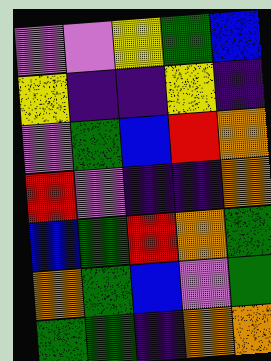[["violet", "violet", "yellow", "green", "blue"], ["yellow", "indigo", "indigo", "yellow", "indigo"], ["violet", "green", "blue", "red", "orange"], ["red", "violet", "indigo", "indigo", "orange"], ["blue", "green", "red", "orange", "green"], ["orange", "green", "blue", "violet", "green"], ["green", "green", "indigo", "orange", "orange"]]